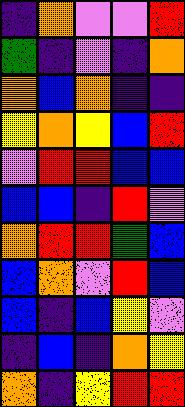[["indigo", "orange", "violet", "violet", "red"], ["green", "indigo", "violet", "indigo", "orange"], ["orange", "blue", "orange", "indigo", "indigo"], ["yellow", "orange", "yellow", "blue", "red"], ["violet", "red", "red", "blue", "blue"], ["blue", "blue", "indigo", "red", "violet"], ["orange", "red", "red", "green", "blue"], ["blue", "orange", "violet", "red", "blue"], ["blue", "indigo", "blue", "yellow", "violet"], ["indigo", "blue", "indigo", "orange", "yellow"], ["orange", "indigo", "yellow", "red", "red"]]